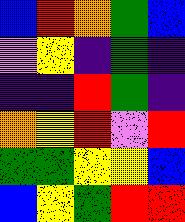[["blue", "red", "orange", "green", "blue"], ["violet", "yellow", "indigo", "green", "indigo"], ["indigo", "indigo", "red", "green", "indigo"], ["orange", "yellow", "red", "violet", "red"], ["green", "green", "yellow", "yellow", "blue"], ["blue", "yellow", "green", "red", "red"]]